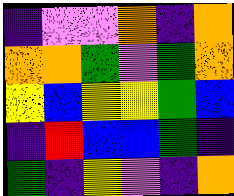[["indigo", "violet", "violet", "orange", "indigo", "orange"], ["orange", "orange", "green", "violet", "green", "orange"], ["yellow", "blue", "yellow", "yellow", "green", "blue"], ["indigo", "red", "blue", "blue", "green", "indigo"], ["green", "indigo", "yellow", "violet", "indigo", "orange"]]